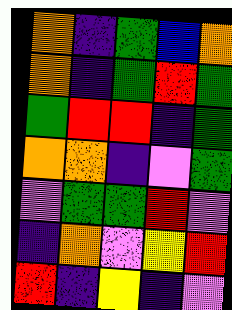[["orange", "indigo", "green", "blue", "orange"], ["orange", "indigo", "green", "red", "green"], ["green", "red", "red", "indigo", "green"], ["orange", "orange", "indigo", "violet", "green"], ["violet", "green", "green", "red", "violet"], ["indigo", "orange", "violet", "yellow", "red"], ["red", "indigo", "yellow", "indigo", "violet"]]